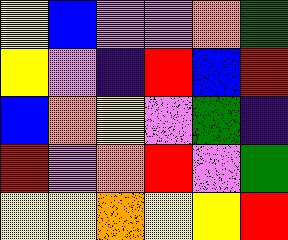[["yellow", "blue", "violet", "violet", "orange", "green"], ["yellow", "violet", "indigo", "red", "blue", "red"], ["blue", "orange", "yellow", "violet", "green", "indigo"], ["red", "violet", "orange", "red", "violet", "green"], ["yellow", "yellow", "orange", "yellow", "yellow", "red"]]